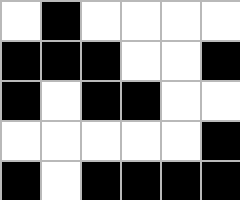[["white", "black", "white", "white", "white", "white"], ["black", "black", "black", "white", "white", "black"], ["black", "white", "black", "black", "white", "white"], ["white", "white", "white", "white", "white", "black"], ["black", "white", "black", "black", "black", "black"]]